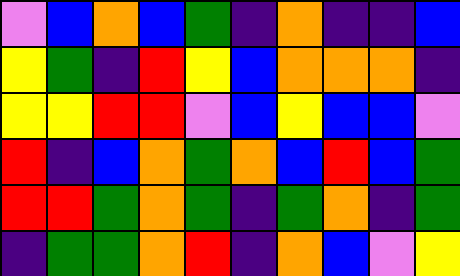[["violet", "blue", "orange", "blue", "green", "indigo", "orange", "indigo", "indigo", "blue"], ["yellow", "green", "indigo", "red", "yellow", "blue", "orange", "orange", "orange", "indigo"], ["yellow", "yellow", "red", "red", "violet", "blue", "yellow", "blue", "blue", "violet"], ["red", "indigo", "blue", "orange", "green", "orange", "blue", "red", "blue", "green"], ["red", "red", "green", "orange", "green", "indigo", "green", "orange", "indigo", "green"], ["indigo", "green", "green", "orange", "red", "indigo", "orange", "blue", "violet", "yellow"]]